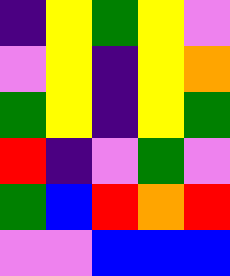[["indigo", "yellow", "green", "yellow", "violet"], ["violet", "yellow", "indigo", "yellow", "orange"], ["green", "yellow", "indigo", "yellow", "green"], ["red", "indigo", "violet", "green", "violet"], ["green", "blue", "red", "orange", "red"], ["violet", "violet", "blue", "blue", "blue"]]